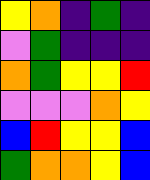[["yellow", "orange", "indigo", "green", "indigo"], ["violet", "green", "indigo", "indigo", "indigo"], ["orange", "green", "yellow", "yellow", "red"], ["violet", "violet", "violet", "orange", "yellow"], ["blue", "red", "yellow", "yellow", "blue"], ["green", "orange", "orange", "yellow", "blue"]]